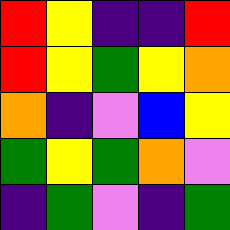[["red", "yellow", "indigo", "indigo", "red"], ["red", "yellow", "green", "yellow", "orange"], ["orange", "indigo", "violet", "blue", "yellow"], ["green", "yellow", "green", "orange", "violet"], ["indigo", "green", "violet", "indigo", "green"]]